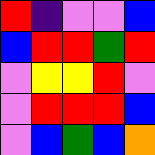[["red", "indigo", "violet", "violet", "blue"], ["blue", "red", "red", "green", "red"], ["violet", "yellow", "yellow", "red", "violet"], ["violet", "red", "red", "red", "blue"], ["violet", "blue", "green", "blue", "orange"]]